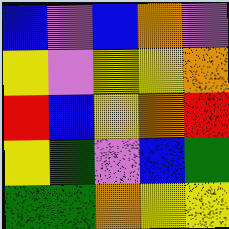[["blue", "violet", "blue", "orange", "violet"], ["yellow", "violet", "yellow", "yellow", "orange"], ["red", "blue", "yellow", "orange", "red"], ["yellow", "green", "violet", "blue", "green"], ["green", "green", "orange", "yellow", "yellow"]]